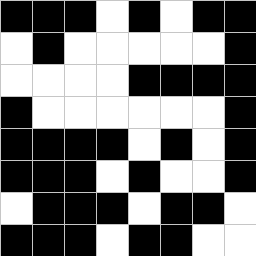[["black", "black", "black", "white", "black", "white", "black", "black"], ["white", "black", "white", "white", "white", "white", "white", "black"], ["white", "white", "white", "white", "black", "black", "black", "black"], ["black", "white", "white", "white", "white", "white", "white", "black"], ["black", "black", "black", "black", "white", "black", "white", "black"], ["black", "black", "black", "white", "black", "white", "white", "black"], ["white", "black", "black", "black", "white", "black", "black", "white"], ["black", "black", "black", "white", "black", "black", "white", "white"]]